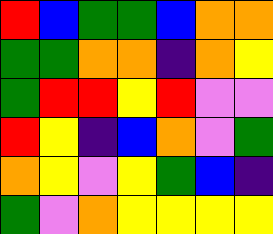[["red", "blue", "green", "green", "blue", "orange", "orange"], ["green", "green", "orange", "orange", "indigo", "orange", "yellow"], ["green", "red", "red", "yellow", "red", "violet", "violet"], ["red", "yellow", "indigo", "blue", "orange", "violet", "green"], ["orange", "yellow", "violet", "yellow", "green", "blue", "indigo"], ["green", "violet", "orange", "yellow", "yellow", "yellow", "yellow"]]